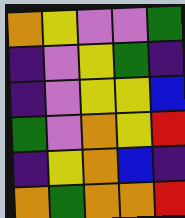[["orange", "yellow", "violet", "violet", "green"], ["indigo", "violet", "yellow", "green", "indigo"], ["indigo", "violet", "yellow", "yellow", "blue"], ["green", "violet", "orange", "yellow", "red"], ["indigo", "yellow", "orange", "blue", "indigo"], ["orange", "green", "orange", "orange", "red"]]